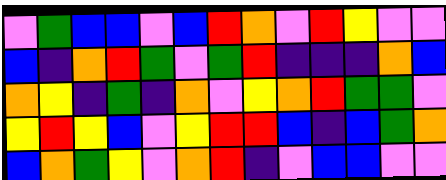[["violet", "green", "blue", "blue", "violet", "blue", "red", "orange", "violet", "red", "yellow", "violet", "violet"], ["blue", "indigo", "orange", "red", "green", "violet", "green", "red", "indigo", "indigo", "indigo", "orange", "blue"], ["orange", "yellow", "indigo", "green", "indigo", "orange", "violet", "yellow", "orange", "red", "green", "green", "violet"], ["yellow", "red", "yellow", "blue", "violet", "yellow", "red", "red", "blue", "indigo", "blue", "green", "orange"], ["blue", "orange", "green", "yellow", "violet", "orange", "red", "indigo", "violet", "blue", "blue", "violet", "violet"]]